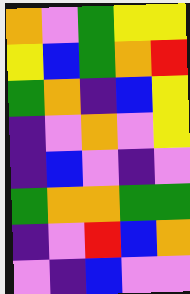[["orange", "violet", "green", "yellow", "yellow"], ["yellow", "blue", "green", "orange", "red"], ["green", "orange", "indigo", "blue", "yellow"], ["indigo", "violet", "orange", "violet", "yellow"], ["indigo", "blue", "violet", "indigo", "violet"], ["green", "orange", "orange", "green", "green"], ["indigo", "violet", "red", "blue", "orange"], ["violet", "indigo", "blue", "violet", "violet"]]